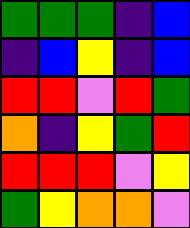[["green", "green", "green", "indigo", "blue"], ["indigo", "blue", "yellow", "indigo", "blue"], ["red", "red", "violet", "red", "green"], ["orange", "indigo", "yellow", "green", "red"], ["red", "red", "red", "violet", "yellow"], ["green", "yellow", "orange", "orange", "violet"]]